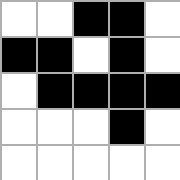[["white", "white", "black", "black", "white"], ["black", "black", "white", "black", "white"], ["white", "black", "black", "black", "black"], ["white", "white", "white", "black", "white"], ["white", "white", "white", "white", "white"]]